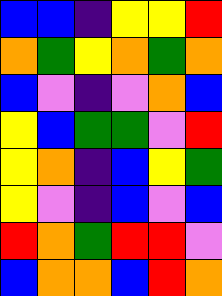[["blue", "blue", "indigo", "yellow", "yellow", "red"], ["orange", "green", "yellow", "orange", "green", "orange"], ["blue", "violet", "indigo", "violet", "orange", "blue"], ["yellow", "blue", "green", "green", "violet", "red"], ["yellow", "orange", "indigo", "blue", "yellow", "green"], ["yellow", "violet", "indigo", "blue", "violet", "blue"], ["red", "orange", "green", "red", "red", "violet"], ["blue", "orange", "orange", "blue", "red", "orange"]]